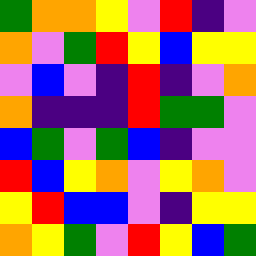[["green", "orange", "orange", "yellow", "violet", "red", "indigo", "violet"], ["orange", "violet", "green", "red", "yellow", "blue", "yellow", "yellow"], ["violet", "blue", "violet", "indigo", "red", "indigo", "violet", "orange"], ["orange", "indigo", "indigo", "indigo", "red", "green", "green", "violet"], ["blue", "green", "violet", "green", "blue", "indigo", "violet", "violet"], ["red", "blue", "yellow", "orange", "violet", "yellow", "orange", "violet"], ["yellow", "red", "blue", "blue", "violet", "indigo", "yellow", "yellow"], ["orange", "yellow", "green", "violet", "red", "yellow", "blue", "green"]]